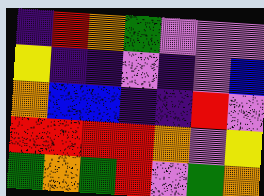[["indigo", "red", "orange", "green", "violet", "violet", "violet"], ["yellow", "indigo", "indigo", "violet", "indigo", "violet", "blue"], ["orange", "blue", "blue", "indigo", "indigo", "red", "violet"], ["red", "red", "red", "red", "orange", "violet", "yellow"], ["green", "orange", "green", "red", "violet", "green", "orange"]]